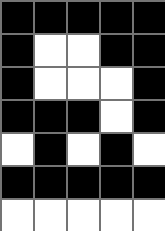[["black", "black", "black", "black", "black"], ["black", "white", "white", "black", "black"], ["black", "white", "white", "white", "black"], ["black", "black", "black", "white", "black"], ["white", "black", "white", "black", "white"], ["black", "black", "black", "black", "black"], ["white", "white", "white", "white", "white"]]